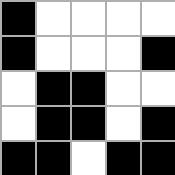[["black", "white", "white", "white", "white"], ["black", "white", "white", "white", "black"], ["white", "black", "black", "white", "white"], ["white", "black", "black", "white", "black"], ["black", "black", "white", "black", "black"]]